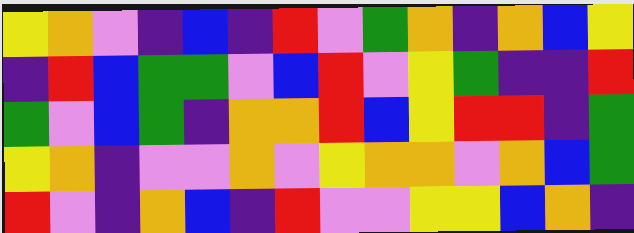[["yellow", "orange", "violet", "indigo", "blue", "indigo", "red", "violet", "green", "orange", "indigo", "orange", "blue", "yellow"], ["indigo", "red", "blue", "green", "green", "violet", "blue", "red", "violet", "yellow", "green", "indigo", "indigo", "red"], ["green", "violet", "blue", "green", "indigo", "orange", "orange", "red", "blue", "yellow", "red", "red", "indigo", "green"], ["yellow", "orange", "indigo", "violet", "violet", "orange", "violet", "yellow", "orange", "orange", "violet", "orange", "blue", "green"], ["red", "violet", "indigo", "orange", "blue", "indigo", "red", "violet", "violet", "yellow", "yellow", "blue", "orange", "indigo"]]